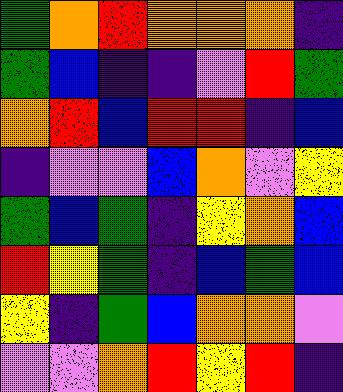[["green", "orange", "red", "orange", "orange", "orange", "indigo"], ["green", "blue", "indigo", "indigo", "violet", "red", "green"], ["orange", "red", "blue", "red", "red", "indigo", "blue"], ["indigo", "violet", "violet", "blue", "orange", "violet", "yellow"], ["green", "blue", "green", "indigo", "yellow", "orange", "blue"], ["red", "yellow", "green", "indigo", "blue", "green", "blue"], ["yellow", "indigo", "green", "blue", "orange", "orange", "violet"], ["violet", "violet", "orange", "red", "yellow", "red", "indigo"]]